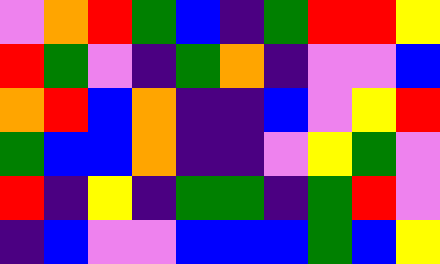[["violet", "orange", "red", "green", "blue", "indigo", "green", "red", "red", "yellow"], ["red", "green", "violet", "indigo", "green", "orange", "indigo", "violet", "violet", "blue"], ["orange", "red", "blue", "orange", "indigo", "indigo", "blue", "violet", "yellow", "red"], ["green", "blue", "blue", "orange", "indigo", "indigo", "violet", "yellow", "green", "violet"], ["red", "indigo", "yellow", "indigo", "green", "green", "indigo", "green", "red", "violet"], ["indigo", "blue", "violet", "violet", "blue", "blue", "blue", "green", "blue", "yellow"]]